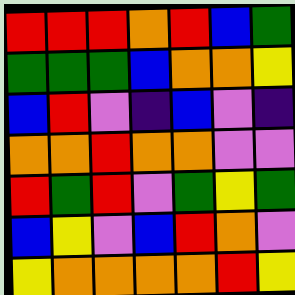[["red", "red", "red", "orange", "red", "blue", "green"], ["green", "green", "green", "blue", "orange", "orange", "yellow"], ["blue", "red", "violet", "indigo", "blue", "violet", "indigo"], ["orange", "orange", "red", "orange", "orange", "violet", "violet"], ["red", "green", "red", "violet", "green", "yellow", "green"], ["blue", "yellow", "violet", "blue", "red", "orange", "violet"], ["yellow", "orange", "orange", "orange", "orange", "red", "yellow"]]